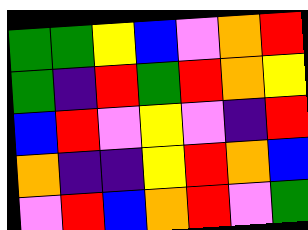[["green", "green", "yellow", "blue", "violet", "orange", "red"], ["green", "indigo", "red", "green", "red", "orange", "yellow"], ["blue", "red", "violet", "yellow", "violet", "indigo", "red"], ["orange", "indigo", "indigo", "yellow", "red", "orange", "blue"], ["violet", "red", "blue", "orange", "red", "violet", "green"]]